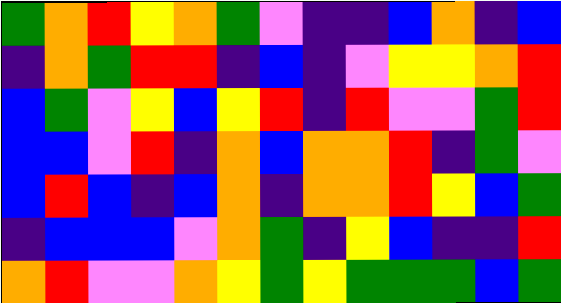[["green", "orange", "red", "yellow", "orange", "green", "violet", "indigo", "indigo", "blue", "orange", "indigo", "blue"], ["indigo", "orange", "green", "red", "red", "indigo", "blue", "indigo", "violet", "yellow", "yellow", "orange", "red"], ["blue", "green", "violet", "yellow", "blue", "yellow", "red", "indigo", "red", "violet", "violet", "green", "red"], ["blue", "blue", "violet", "red", "indigo", "orange", "blue", "orange", "orange", "red", "indigo", "green", "violet"], ["blue", "red", "blue", "indigo", "blue", "orange", "indigo", "orange", "orange", "red", "yellow", "blue", "green"], ["indigo", "blue", "blue", "blue", "violet", "orange", "green", "indigo", "yellow", "blue", "indigo", "indigo", "red"], ["orange", "red", "violet", "violet", "orange", "yellow", "green", "yellow", "green", "green", "green", "blue", "green"]]